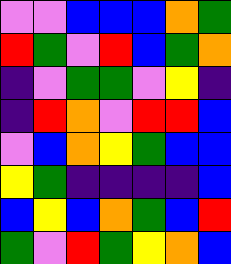[["violet", "violet", "blue", "blue", "blue", "orange", "green"], ["red", "green", "violet", "red", "blue", "green", "orange"], ["indigo", "violet", "green", "green", "violet", "yellow", "indigo"], ["indigo", "red", "orange", "violet", "red", "red", "blue"], ["violet", "blue", "orange", "yellow", "green", "blue", "blue"], ["yellow", "green", "indigo", "indigo", "indigo", "indigo", "blue"], ["blue", "yellow", "blue", "orange", "green", "blue", "red"], ["green", "violet", "red", "green", "yellow", "orange", "blue"]]